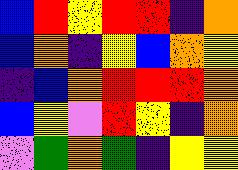[["blue", "red", "yellow", "red", "red", "indigo", "orange"], ["blue", "orange", "indigo", "yellow", "blue", "orange", "yellow"], ["indigo", "blue", "orange", "red", "red", "red", "orange"], ["blue", "yellow", "violet", "red", "yellow", "indigo", "orange"], ["violet", "green", "orange", "green", "indigo", "yellow", "yellow"]]